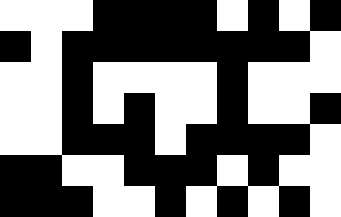[["white", "white", "white", "black", "black", "black", "black", "white", "black", "white", "black"], ["black", "white", "black", "black", "black", "black", "black", "black", "black", "black", "white"], ["white", "white", "black", "white", "white", "white", "white", "black", "white", "white", "white"], ["white", "white", "black", "white", "black", "white", "white", "black", "white", "white", "black"], ["white", "white", "black", "black", "black", "white", "black", "black", "black", "black", "white"], ["black", "black", "white", "white", "black", "black", "black", "white", "black", "white", "white"], ["black", "black", "black", "white", "white", "black", "white", "black", "white", "black", "white"]]